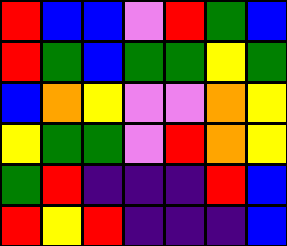[["red", "blue", "blue", "violet", "red", "green", "blue"], ["red", "green", "blue", "green", "green", "yellow", "green"], ["blue", "orange", "yellow", "violet", "violet", "orange", "yellow"], ["yellow", "green", "green", "violet", "red", "orange", "yellow"], ["green", "red", "indigo", "indigo", "indigo", "red", "blue"], ["red", "yellow", "red", "indigo", "indigo", "indigo", "blue"]]